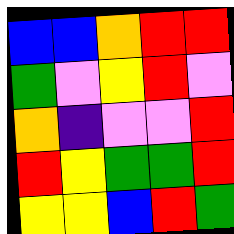[["blue", "blue", "orange", "red", "red"], ["green", "violet", "yellow", "red", "violet"], ["orange", "indigo", "violet", "violet", "red"], ["red", "yellow", "green", "green", "red"], ["yellow", "yellow", "blue", "red", "green"]]